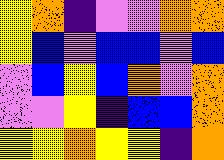[["yellow", "orange", "indigo", "violet", "violet", "orange", "orange"], ["yellow", "blue", "violet", "blue", "blue", "violet", "blue"], ["violet", "blue", "yellow", "blue", "orange", "violet", "orange"], ["violet", "violet", "yellow", "indigo", "blue", "blue", "orange"], ["yellow", "yellow", "orange", "yellow", "yellow", "indigo", "orange"]]